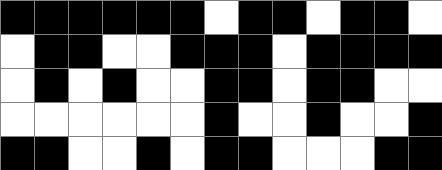[["black", "black", "black", "black", "black", "black", "white", "black", "black", "white", "black", "black", "white"], ["white", "black", "black", "white", "white", "black", "black", "black", "white", "black", "black", "black", "black"], ["white", "black", "white", "black", "white", "white", "black", "black", "white", "black", "black", "white", "white"], ["white", "white", "white", "white", "white", "white", "black", "white", "white", "black", "white", "white", "black"], ["black", "black", "white", "white", "black", "white", "black", "black", "white", "white", "white", "black", "black"]]